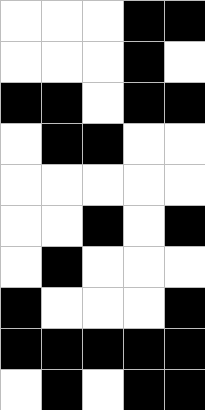[["white", "white", "white", "black", "black"], ["white", "white", "white", "black", "white"], ["black", "black", "white", "black", "black"], ["white", "black", "black", "white", "white"], ["white", "white", "white", "white", "white"], ["white", "white", "black", "white", "black"], ["white", "black", "white", "white", "white"], ["black", "white", "white", "white", "black"], ["black", "black", "black", "black", "black"], ["white", "black", "white", "black", "black"]]